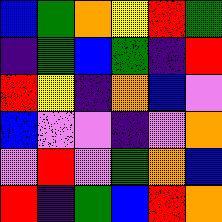[["blue", "green", "orange", "yellow", "red", "green"], ["indigo", "green", "blue", "green", "indigo", "red"], ["red", "yellow", "indigo", "orange", "blue", "violet"], ["blue", "violet", "violet", "indigo", "violet", "orange"], ["violet", "red", "violet", "green", "orange", "blue"], ["red", "indigo", "green", "blue", "red", "orange"]]